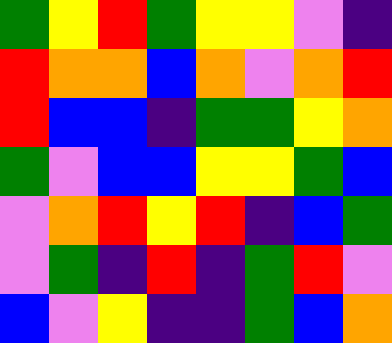[["green", "yellow", "red", "green", "yellow", "yellow", "violet", "indigo"], ["red", "orange", "orange", "blue", "orange", "violet", "orange", "red"], ["red", "blue", "blue", "indigo", "green", "green", "yellow", "orange"], ["green", "violet", "blue", "blue", "yellow", "yellow", "green", "blue"], ["violet", "orange", "red", "yellow", "red", "indigo", "blue", "green"], ["violet", "green", "indigo", "red", "indigo", "green", "red", "violet"], ["blue", "violet", "yellow", "indigo", "indigo", "green", "blue", "orange"]]